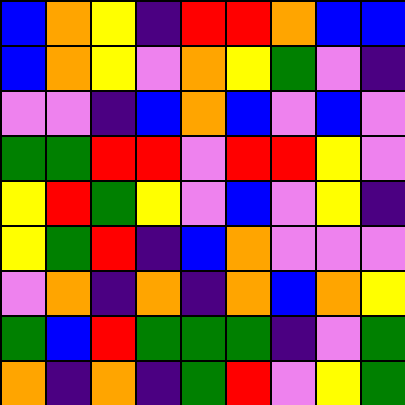[["blue", "orange", "yellow", "indigo", "red", "red", "orange", "blue", "blue"], ["blue", "orange", "yellow", "violet", "orange", "yellow", "green", "violet", "indigo"], ["violet", "violet", "indigo", "blue", "orange", "blue", "violet", "blue", "violet"], ["green", "green", "red", "red", "violet", "red", "red", "yellow", "violet"], ["yellow", "red", "green", "yellow", "violet", "blue", "violet", "yellow", "indigo"], ["yellow", "green", "red", "indigo", "blue", "orange", "violet", "violet", "violet"], ["violet", "orange", "indigo", "orange", "indigo", "orange", "blue", "orange", "yellow"], ["green", "blue", "red", "green", "green", "green", "indigo", "violet", "green"], ["orange", "indigo", "orange", "indigo", "green", "red", "violet", "yellow", "green"]]